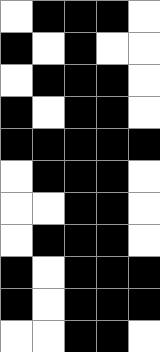[["white", "black", "black", "black", "white"], ["black", "white", "black", "white", "white"], ["white", "black", "black", "black", "white"], ["black", "white", "black", "black", "white"], ["black", "black", "black", "black", "black"], ["white", "black", "black", "black", "white"], ["white", "white", "black", "black", "white"], ["white", "black", "black", "black", "white"], ["black", "white", "black", "black", "black"], ["black", "white", "black", "black", "black"], ["white", "white", "black", "black", "white"]]